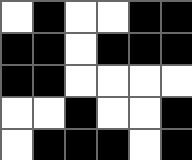[["white", "black", "white", "white", "black", "black"], ["black", "black", "white", "black", "black", "black"], ["black", "black", "white", "white", "white", "white"], ["white", "white", "black", "white", "white", "black"], ["white", "black", "black", "black", "white", "black"]]